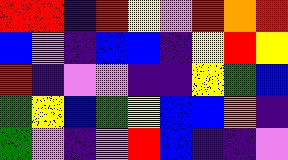[["red", "red", "indigo", "red", "yellow", "violet", "red", "orange", "red"], ["blue", "violet", "indigo", "blue", "blue", "indigo", "yellow", "red", "yellow"], ["red", "indigo", "violet", "violet", "indigo", "indigo", "yellow", "green", "blue"], ["green", "yellow", "blue", "green", "yellow", "blue", "blue", "orange", "indigo"], ["green", "violet", "indigo", "violet", "red", "blue", "indigo", "indigo", "violet"]]